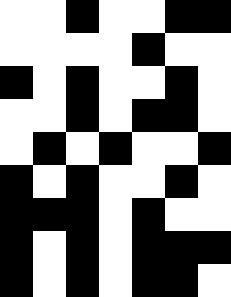[["white", "white", "black", "white", "white", "black", "black"], ["white", "white", "white", "white", "black", "white", "white"], ["black", "white", "black", "white", "white", "black", "white"], ["white", "white", "black", "white", "black", "black", "white"], ["white", "black", "white", "black", "white", "white", "black"], ["black", "white", "black", "white", "white", "black", "white"], ["black", "black", "black", "white", "black", "white", "white"], ["black", "white", "black", "white", "black", "black", "black"], ["black", "white", "black", "white", "black", "black", "white"]]